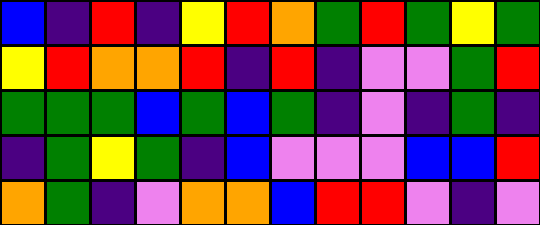[["blue", "indigo", "red", "indigo", "yellow", "red", "orange", "green", "red", "green", "yellow", "green"], ["yellow", "red", "orange", "orange", "red", "indigo", "red", "indigo", "violet", "violet", "green", "red"], ["green", "green", "green", "blue", "green", "blue", "green", "indigo", "violet", "indigo", "green", "indigo"], ["indigo", "green", "yellow", "green", "indigo", "blue", "violet", "violet", "violet", "blue", "blue", "red"], ["orange", "green", "indigo", "violet", "orange", "orange", "blue", "red", "red", "violet", "indigo", "violet"]]